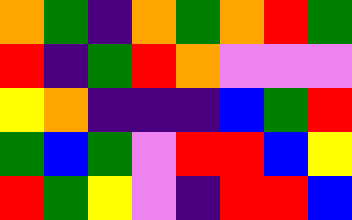[["orange", "green", "indigo", "orange", "green", "orange", "red", "green"], ["red", "indigo", "green", "red", "orange", "violet", "violet", "violet"], ["yellow", "orange", "indigo", "indigo", "indigo", "blue", "green", "red"], ["green", "blue", "green", "violet", "red", "red", "blue", "yellow"], ["red", "green", "yellow", "violet", "indigo", "red", "red", "blue"]]